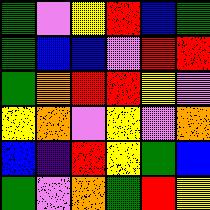[["green", "violet", "yellow", "red", "blue", "green"], ["green", "blue", "blue", "violet", "red", "red"], ["green", "orange", "red", "red", "yellow", "violet"], ["yellow", "orange", "violet", "yellow", "violet", "orange"], ["blue", "indigo", "red", "yellow", "green", "blue"], ["green", "violet", "orange", "green", "red", "yellow"]]